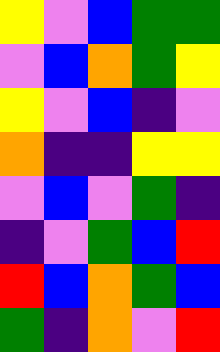[["yellow", "violet", "blue", "green", "green"], ["violet", "blue", "orange", "green", "yellow"], ["yellow", "violet", "blue", "indigo", "violet"], ["orange", "indigo", "indigo", "yellow", "yellow"], ["violet", "blue", "violet", "green", "indigo"], ["indigo", "violet", "green", "blue", "red"], ["red", "blue", "orange", "green", "blue"], ["green", "indigo", "orange", "violet", "red"]]